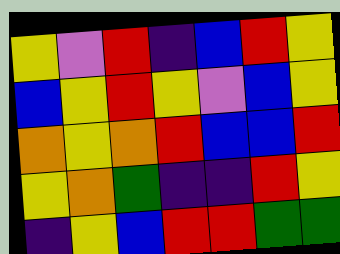[["yellow", "violet", "red", "indigo", "blue", "red", "yellow"], ["blue", "yellow", "red", "yellow", "violet", "blue", "yellow"], ["orange", "yellow", "orange", "red", "blue", "blue", "red"], ["yellow", "orange", "green", "indigo", "indigo", "red", "yellow"], ["indigo", "yellow", "blue", "red", "red", "green", "green"]]